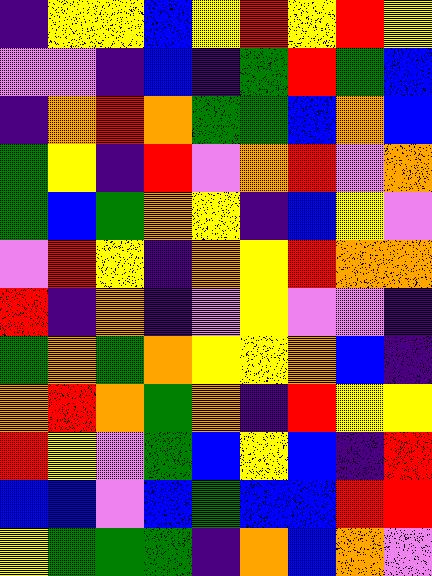[["indigo", "yellow", "yellow", "blue", "yellow", "red", "yellow", "red", "yellow"], ["violet", "violet", "indigo", "blue", "indigo", "green", "red", "green", "blue"], ["indigo", "orange", "red", "orange", "green", "green", "blue", "orange", "blue"], ["green", "yellow", "indigo", "red", "violet", "orange", "red", "violet", "orange"], ["green", "blue", "green", "orange", "yellow", "indigo", "blue", "yellow", "violet"], ["violet", "red", "yellow", "indigo", "orange", "yellow", "red", "orange", "orange"], ["red", "indigo", "orange", "indigo", "violet", "yellow", "violet", "violet", "indigo"], ["green", "orange", "green", "orange", "yellow", "yellow", "orange", "blue", "indigo"], ["orange", "red", "orange", "green", "orange", "indigo", "red", "yellow", "yellow"], ["red", "yellow", "violet", "green", "blue", "yellow", "blue", "indigo", "red"], ["blue", "blue", "violet", "blue", "green", "blue", "blue", "red", "red"], ["yellow", "green", "green", "green", "indigo", "orange", "blue", "orange", "violet"]]